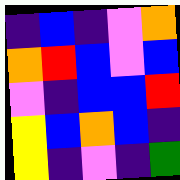[["indigo", "blue", "indigo", "violet", "orange"], ["orange", "red", "blue", "violet", "blue"], ["violet", "indigo", "blue", "blue", "red"], ["yellow", "blue", "orange", "blue", "indigo"], ["yellow", "indigo", "violet", "indigo", "green"]]